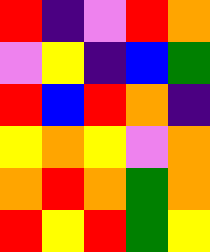[["red", "indigo", "violet", "red", "orange"], ["violet", "yellow", "indigo", "blue", "green"], ["red", "blue", "red", "orange", "indigo"], ["yellow", "orange", "yellow", "violet", "orange"], ["orange", "red", "orange", "green", "orange"], ["red", "yellow", "red", "green", "yellow"]]